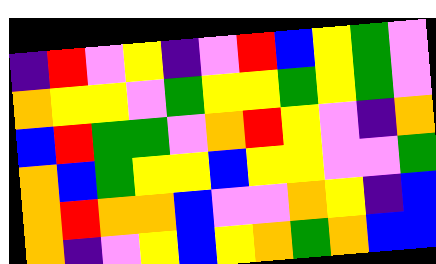[["indigo", "red", "violet", "yellow", "indigo", "violet", "red", "blue", "yellow", "green", "violet"], ["orange", "yellow", "yellow", "violet", "green", "yellow", "yellow", "green", "yellow", "green", "violet"], ["blue", "red", "green", "green", "violet", "orange", "red", "yellow", "violet", "indigo", "orange"], ["orange", "blue", "green", "yellow", "yellow", "blue", "yellow", "yellow", "violet", "violet", "green"], ["orange", "red", "orange", "orange", "blue", "violet", "violet", "orange", "yellow", "indigo", "blue"], ["orange", "indigo", "violet", "yellow", "blue", "yellow", "orange", "green", "orange", "blue", "blue"]]